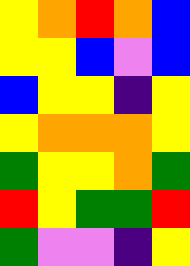[["yellow", "orange", "red", "orange", "blue"], ["yellow", "yellow", "blue", "violet", "blue"], ["blue", "yellow", "yellow", "indigo", "yellow"], ["yellow", "orange", "orange", "orange", "yellow"], ["green", "yellow", "yellow", "orange", "green"], ["red", "yellow", "green", "green", "red"], ["green", "violet", "violet", "indigo", "yellow"]]